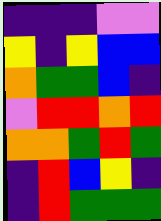[["indigo", "indigo", "indigo", "violet", "violet"], ["yellow", "indigo", "yellow", "blue", "blue"], ["orange", "green", "green", "blue", "indigo"], ["violet", "red", "red", "orange", "red"], ["orange", "orange", "green", "red", "green"], ["indigo", "red", "blue", "yellow", "indigo"], ["indigo", "red", "green", "green", "green"]]